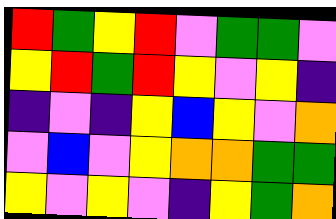[["red", "green", "yellow", "red", "violet", "green", "green", "violet"], ["yellow", "red", "green", "red", "yellow", "violet", "yellow", "indigo"], ["indigo", "violet", "indigo", "yellow", "blue", "yellow", "violet", "orange"], ["violet", "blue", "violet", "yellow", "orange", "orange", "green", "green"], ["yellow", "violet", "yellow", "violet", "indigo", "yellow", "green", "orange"]]